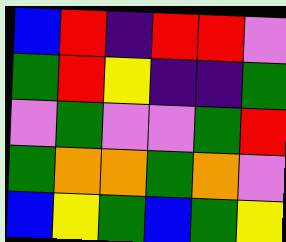[["blue", "red", "indigo", "red", "red", "violet"], ["green", "red", "yellow", "indigo", "indigo", "green"], ["violet", "green", "violet", "violet", "green", "red"], ["green", "orange", "orange", "green", "orange", "violet"], ["blue", "yellow", "green", "blue", "green", "yellow"]]